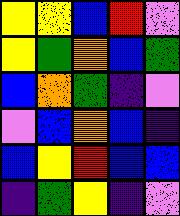[["yellow", "yellow", "blue", "red", "violet"], ["yellow", "green", "orange", "blue", "green"], ["blue", "orange", "green", "indigo", "violet"], ["violet", "blue", "orange", "blue", "indigo"], ["blue", "yellow", "red", "blue", "blue"], ["indigo", "green", "yellow", "indigo", "violet"]]